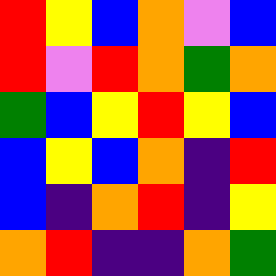[["red", "yellow", "blue", "orange", "violet", "blue"], ["red", "violet", "red", "orange", "green", "orange"], ["green", "blue", "yellow", "red", "yellow", "blue"], ["blue", "yellow", "blue", "orange", "indigo", "red"], ["blue", "indigo", "orange", "red", "indigo", "yellow"], ["orange", "red", "indigo", "indigo", "orange", "green"]]